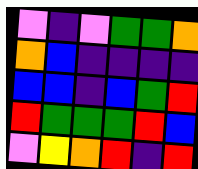[["violet", "indigo", "violet", "green", "green", "orange"], ["orange", "blue", "indigo", "indigo", "indigo", "indigo"], ["blue", "blue", "indigo", "blue", "green", "red"], ["red", "green", "green", "green", "red", "blue"], ["violet", "yellow", "orange", "red", "indigo", "red"]]